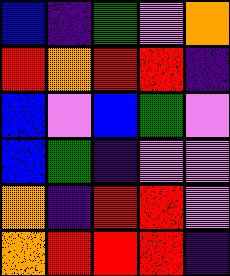[["blue", "indigo", "green", "violet", "orange"], ["red", "orange", "red", "red", "indigo"], ["blue", "violet", "blue", "green", "violet"], ["blue", "green", "indigo", "violet", "violet"], ["orange", "indigo", "red", "red", "violet"], ["orange", "red", "red", "red", "indigo"]]